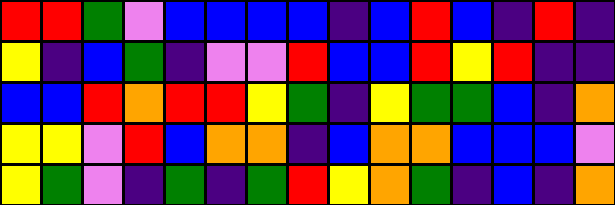[["red", "red", "green", "violet", "blue", "blue", "blue", "blue", "indigo", "blue", "red", "blue", "indigo", "red", "indigo"], ["yellow", "indigo", "blue", "green", "indigo", "violet", "violet", "red", "blue", "blue", "red", "yellow", "red", "indigo", "indigo"], ["blue", "blue", "red", "orange", "red", "red", "yellow", "green", "indigo", "yellow", "green", "green", "blue", "indigo", "orange"], ["yellow", "yellow", "violet", "red", "blue", "orange", "orange", "indigo", "blue", "orange", "orange", "blue", "blue", "blue", "violet"], ["yellow", "green", "violet", "indigo", "green", "indigo", "green", "red", "yellow", "orange", "green", "indigo", "blue", "indigo", "orange"]]